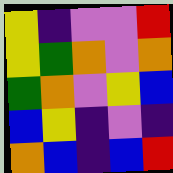[["yellow", "indigo", "violet", "violet", "red"], ["yellow", "green", "orange", "violet", "orange"], ["green", "orange", "violet", "yellow", "blue"], ["blue", "yellow", "indigo", "violet", "indigo"], ["orange", "blue", "indigo", "blue", "red"]]